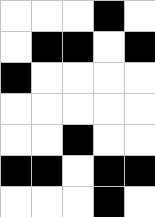[["white", "white", "white", "black", "white"], ["white", "black", "black", "white", "black"], ["black", "white", "white", "white", "white"], ["white", "white", "white", "white", "white"], ["white", "white", "black", "white", "white"], ["black", "black", "white", "black", "black"], ["white", "white", "white", "black", "white"]]